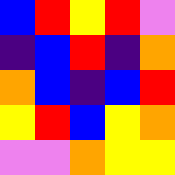[["blue", "red", "yellow", "red", "violet"], ["indigo", "blue", "red", "indigo", "orange"], ["orange", "blue", "indigo", "blue", "red"], ["yellow", "red", "blue", "yellow", "orange"], ["violet", "violet", "orange", "yellow", "yellow"]]